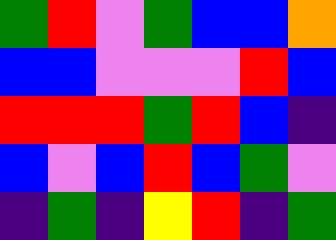[["green", "red", "violet", "green", "blue", "blue", "orange"], ["blue", "blue", "violet", "violet", "violet", "red", "blue"], ["red", "red", "red", "green", "red", "blue", "indigo"], ["blue", "violet", "blue", "red", "blue", "green", "violet"], ["indigo", "green", "indigo", "yellow", "red", "indigo", "green"]]